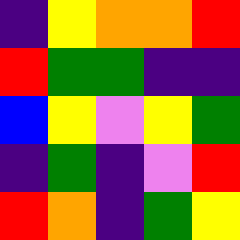[["indigo", "yellow", "orange", "orange", "red"], ["red", "green", "green", "indigo", "indigo"], ["blue", "yellow", "violet", "yellow", "green"], ["indigo", "green", "indigo", "violet", "red"], ["red", "orange", "indigo", "green", "yellow"]]